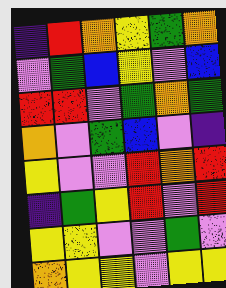[["indigo", "red", "orange", "yellow", "green", "orange"], ["violet", "green", "blue", "yellow", "violet", "blue"], ["red", "red", "violet", "green", "orange", "green"], ["orange", "violet", "green", "blue", "violet", "indigo"], ["yellow", "violet", "violet", "red", "orange", "red"], ["indigo", "green", "yellow", "red", "violet", "red"], ["yellow", "yellow", "violet", "violet", "green", "violet"], ["orange", "yellow", "yellow", "violet", "yellow", "yellow"]]